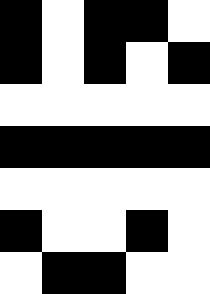[["black", "white", "black", "black", "white"], ["black", "white", "black", "white", "black"], ["white", "white", "white", "white", "white"], ["black", "black", "black", "black", "black"], ["white", "white", "white", "white", "white"], ["black", "white", "white", "black", "white"], ["white", "black", "black", "white", "white"]]